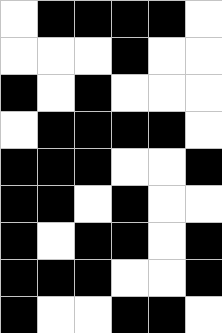[["white", "black", "black", "black", "black", "white"], ["white", "white", "white", "black", "white", "white"], ["black", "white", "black", "white", "white", "white"], ["white", "black", "black", "black", "black", "white"], ["black", "black", "black", "white", "white", "black"], ["black", "black", "white", "black", "white", "white"], ["black", "white", "black", "black", "white", "black"], ["black", "black", "black", "white", "white", "black"], ["black", "white", "white", "black", "black", "white"]]